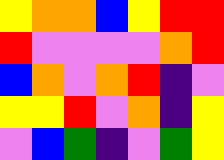[["yellow", "orange", "orange", "blue", "yellow", "red", "red"], ["red", "violet", "violet", "violet", "violet", "orange", "red"], ["blue", "orange", "violet", "orange", "red", "indigo", "violet"], ["yellow", "yellow", "red", "violet", "orange", "indigo", "yellow"], ["violet", "blue", "green", "indigo", "violet", "green", "yellow"]]